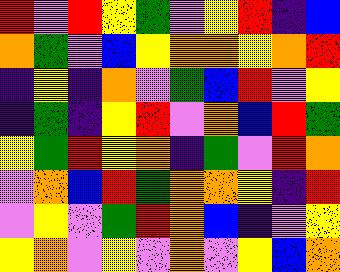[["red", "violet", "red", "yellow", "green", "violet", "yellow", "red", "indigo", "blue"], ["orange", "green", "violet", "blue", "yellow", "orange", "orange", "yellow", "orange", "red"], ["indigo", "yellow", "indigo", "orange", "violet", "green", "blue", "red", "violet", "yellow"], ["indigo", "green", "indigo", "yellow", "red", "violet", "orange", "blue", "red", "green"], ["yellow", "green", "red", "yellow", "orange", "indigo", "green", "violet", "red", "orange"], ["violet", "orange", "blue", "red", "green", "orange", "orange", "yellow", "indigo", "red"], ["violet", "yellow", "violet", "green", "red", "orange", "blue", "indigo", "violet", "yellow"], ["yellow", "orange", "violet", "yellow", "violet", "orange", "violet", "yellow", "blue", "orange"]]